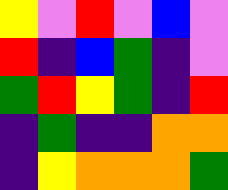[["yellow", "violet", "red", "violet", "blue", "violet"], ["red", "indigo", "blue", "green", "indigo", "violet"], ["green", "red", "yellow", "green", "indigo", "red"], ["indigo", "green", "indigo", "indigo", "orange", "orange"], ["indigo", "yellow", "orange", "orange", "orange", "green"]]